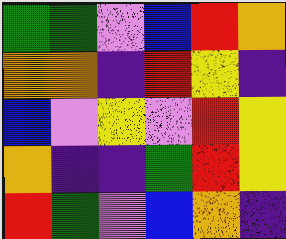[["green", "green", "violet", "blue", "red", "orange"], ["orange", "orange", "indigo", "red", "yellow", "indigo"], ["blue", "violet", "yellow", "violet", "red", "yellow"], ["orange", "indigo", "indigo", "green", "red", "yellow"], ["red", "green", "violet", "blue", "orange", "indigo"]]